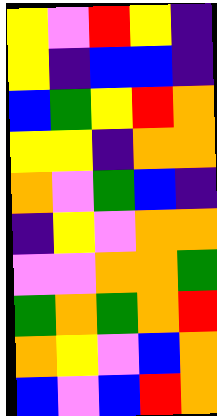[["yellow", "violet", "red", "yellow", "indigo"], ["yellow", "indigo", "blue", "blue", "indigo"], ["blue", "green", "yellow", "red", "orange"], ["yellow", "yellow", "indigo", "orange", "orange"], ["orange", "violet", "green", "blue", "indigo"], ["indigo", "yellow", "violet", "orange", "orange"], ["violet", "violet", "orange", "orange", "green"], ["green", "orange", "green", "orange", "red"], ["orange", "yellow", "violet", "blue", "orange"], ["blue", "violet", "blue", "red", "orange"]]